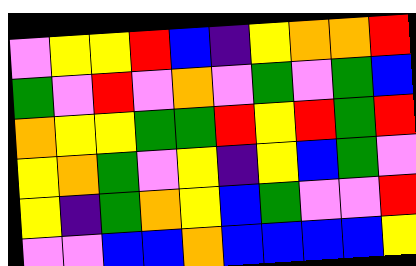[["violet", "yellow", "yellow", "red", "blue", "indigo", "yellow", "orange", "orange", "red"], ["green", "violet", "red", "violet", "orange", "violet", "green", "violet", "green", "blue"], ["orange", "yellow", "yellow", "green", "green", "red", "yellow", "red", "green", "red"], ["yellow", "orange", "green", "violet", "yellow", "indigo", "yellow", "blue", "green", "violet"], ["yellow", "indigo", "green", "orange", "yellow", "blue", "green", "violet", "violet", "red"], ["violet", "violet", "blue", "blue", "orange", "blue", "blue", "blue", "blue", "yellow"]]